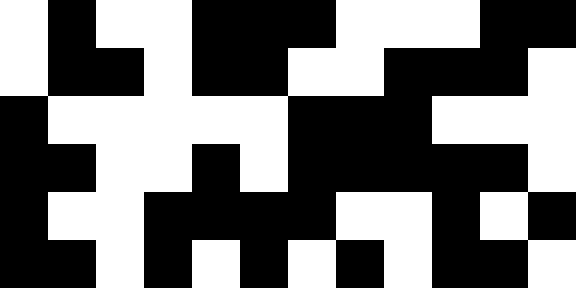[["white", "black", "white", "white", "black", "black", "black", "white", "white", "white", "black", "black"], ["white", "black", "black", "white", "black", "black", "white", "white", "black", "black", "black", "white"], ["black", "white", "white", "white", "white", "white", "black", "black", "black", "white", "white", "white"], ["black", "black", "white", "white", "black", "white", "black", "black", "black", "black", "black", "white"], ["black", "white", "white", "black", "black", "black", "black", "white", "white", "black", "white", "black"], ["black", "black", "white", "black", "white", "black", "white", "black", "white", "black", "black", "white"]]